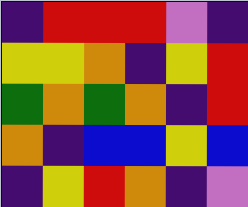[["indigo", "red", "red", "red", "violet", "indigo"], ["yellow", "yellow", "orange", "indigo", "yellow", "red"], ["green", "orange", "green", "orange", "indigo", "red"], ["orange", "indigo", "blue", "blue", "yellow", "blue"], ["indigo", "yellow", "red", "orange", "indigo", "violet"]]